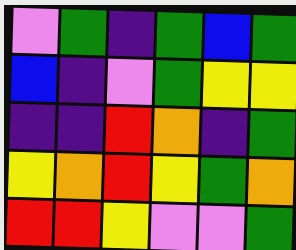[["violet", "green", "indigo", "green", "blue", "green"], ["blue", "indigo", "violet", "green", "yellow", "yellow"], ["indigo", "indigo", "red", "orange", "indigo", "green"], ["yellow", "orange", "red", "yellow", "green", "orange"], ["red", "red", "yellow", "violet", "violet", "green"]]